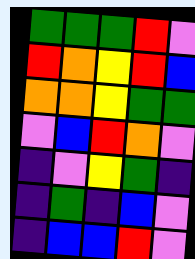[["green", "green", "green", "red", "violet"], ["red", "orange", "yellow", "red", "blue"], ["orange", "orange", "yellow", "green", "green"], ["violet", "blue", "red", "orange", "violet"], ["indigo", "violet", "yellow", "green", "indigo"], ["indigo", "green", "indigo", "blue", "violet"], ["indigo", "blue", "blue", "red", "violet"]]